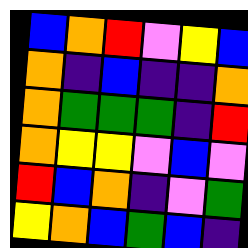[["blue", "orange", "red", "violet", "yellow", "blue"], ["orange", "indigo", "blue", "indigo", "indigo", "orange"], ["orange", "green", "green", "green", "indigo", "red"], ["orange", "yellow", "yellow", "violet", "blue", "violet"], ["red", "blue", "orange", "indigo", "violet", "green"], ["yellow", "orange", "blue", "green", "blue", "indigo"]]